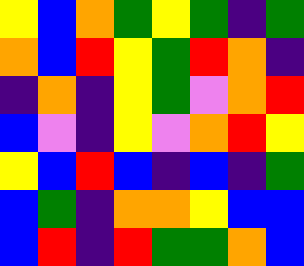[["yellow", "blue", "orange", "green", "yellow", "green", "indigo", "green"], ["orange", "blue", "red", "yellow", "green", "red", "orange", "indigo"], ["indigo", "orange", "indigo", "yellow", "green", "violet", "orange", "red"], ["blue", "violet", "indigo", "yellow", "violet", "orange", "red", "yellow"], ["yellow", "blue", "red", "blue", "indigo", "blue", "indigo", "green"], ["blue", "green", "indigo", "orange", "orange", "yellow", "blue", "blue"], ["blue", "red", "indigo", "red", "green", "green", "orange", "blue"]]